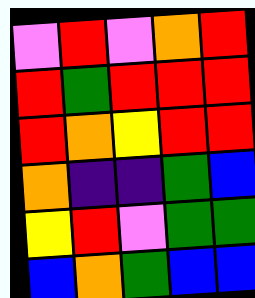[["violet", "red", "violet", "orange", "red"], ["red", "green", "red", "red", "red"], ["red", "orange", "yellow", "red", "red"], ["orange", "indigo", "indigo", "green", "blue"], ["yellow", "red", "violet", "green", "green"], ["blue", "orange", "green", "blue", "blue"]]